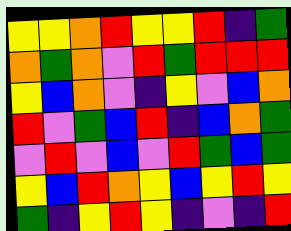[["yellow", "yellow", "orange", "red", "yellow", "yellow", "red", "indigo", "green"], ["orange", "green", "orange", "violet", "red", "green", "red", "red", "red"], ["yellow", "blue", "orange", "violet", "indigo", "yellow", "violet", "blue", "orange"], ["red", "violet", "green", "blue", "red", "indigo", "blue", "orange", "green"], ["violet", "red", "violet", "blue", "violet", "red", "green", "blue", "green"], ["yellow", "blue", "red", "orange", "yellow", "blue", "yellow", "red", "yellow"], ["green", "indigo", "yellow", "red", "yellow", "indigo", "violet", "indigo", "red"]]